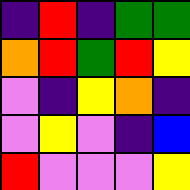[["indigo", "red", "indigo", "green", "green"], ["orange", "red", "green", "red", "yellow"], ["violet", "indigo", "yellow", "orange", "indigo"], ["violet", "yellow", "violet", "indigo", "blue"], ["red", "violet", "violet", "violet", "yellow"]]